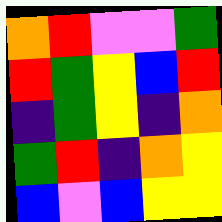[["orange", "red", "violet", "violet", "green"], ["red", "green", "yellow", "blue", "red"], ["indigo", "green", "yellow", "indigo", "orange"], ["green", "red", "indigo", "orange", "yellow"], ["blue", "violet", "blue", "yellow", "yellow"]]